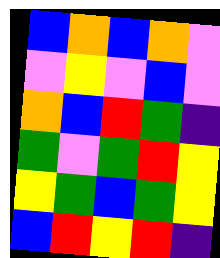[["blue", "orange", "blue", "orange", "violet"], ["violet", "yellow", "violet", "blue", "violet"], ["orange", "blue", "red", "green", "indigo"], ["green", "violet", "green", "red", "yellow"], ["yellow", "green", "blue", "green", "yellow"], ["blue", "red", "yellow", "red", "indigo"]]